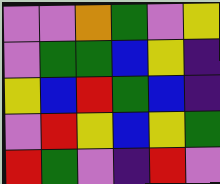[["violet", "violet", "orange", "green", "violet", "yellow"], ["violet", "green", "green", "blue", "yellow", "indigo"], ["yellow", "blue", "red", "green", "blue", "indigo"], ["violet", "red", "yellow", "blue", "yellow", "green"], ["red", "green", "violet", "indigo", "red", "violet"]]